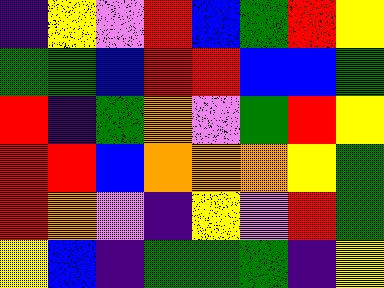[["indigo", "yellow", "violet", "red", "blue", "green", "red", "yellow"], ["green", "green", "blue", "red", "red", "blue", "blue", "green"], ["red", "indigo", "green", "orange", "violet", "green", "red", "yellow"], ["red", "red", "blue", "orange", "orange", "orange", "yellow", "green"], ["red", "orange", "violet", "indigo", "yellow", "violet", "red", "green"], ["yellow", "blue", "indigo", "green", "green", "green", "indigo", "yellow"]]